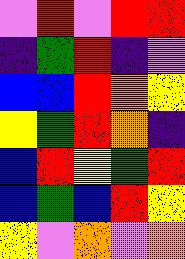[["violet", "red", "violet", "red", "red"], ["indigo", "green", "red", "indigo", "violet"], ["blue", "blue", "red", "orange", "yellow"], ["yellow", "green", "red", "orange", "indigo"], ["blue", "red", "yellow", "green", "red"], ["blue", "green", "blue", "red", "yellow"], ["yellow", "violet", "orange", "violet", "orange"]]